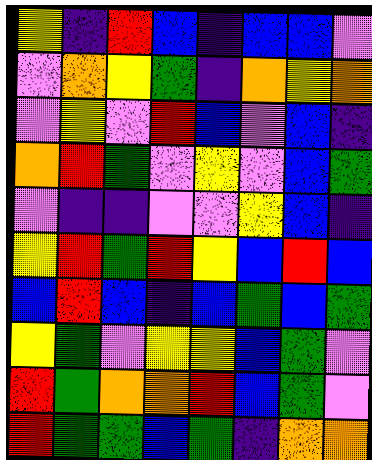[["yellow", "indigo", "red", "blue", "indigo", "blue", "blue", "violet"], ["violet", "orange", "yellow", "green", "indigo", "orange", "yellow", "orange"], ["violet", "yellow", "violet", "red", "blue", "violet", "blue", "indigo"], ["orange", "red", "green", "violet", "yellow", "violet", "blue", "green"], ["violet", "indigo", "indigo", "violet", "violet", "yellow", "blue", "indigo"], ["yellow", "red", "green", "red", "yellow", "blue", "red", "blue"], ["blue", "red", "blue", "indigo", "blue", "green", "blue", "green"], ["yellow", "green", "violet", "yellow", "yellow", "blue", "green", "violet"], ["red", "green", "orange", "orange", "red", "blue", "green", "violet"], ["red", "green", "green", "blue", "green", "indigo", "orange", "orange"]]